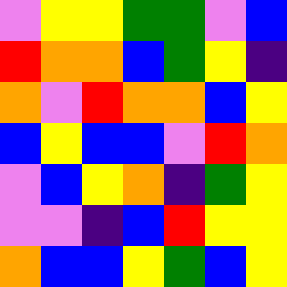[["violet", "yellow", "yellow", "green", "green", "violet", "blue"], ["red", "orange", "orange", "blue", "green", "yellow", "indigo"], ["orange", "violet", "red", "orange", "orange", "blue", "yellow"], ["blue", "yellow", "blue", "blue", "violet", "red", "orange"], ["violet", "blue", "yellow", "orange", "indigo", "green", "yellow"], ["violet", "violet", "indigo", "blue", "red", "yellow", "yellow"], ["orange", "blue", "blue", "yellow", "green", "blue", "yellow"]]